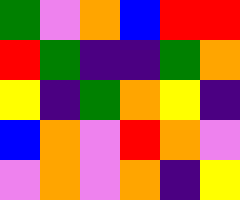[["green", "violet", "orange", "blue", "red", "red"], ["red", "green", "indigo", "indigo", "green", "orange"], ["yellow", "indigo", "green", "orange", "yellow", "indigo"], ["blue", "orange", "violet", "red", "orange", "violet"], ["violet", "orange", "violet", "orange", "indigo", "yellow"]]